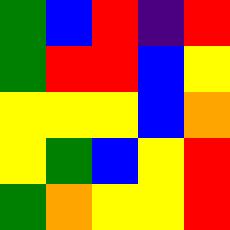[["green", "blue", "red", "indigo", "red"], ["green", "red", "red", "blue", "yellow"], ["yellow", "yellow", "yellow", "blue", "orange"], ["yellow", "green", "blue", "yellow", "red"], ["green", "orange", "yellow", "yellow", "red"]]